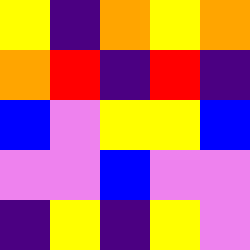[["yellow", "indigo", "orange", "yellow", "orange"], ["orange", "red", "indigo", "red", "indigo"], ["blue", "violet", "yellow", "yellow", "blue"], ["violet", "violet", "blue", "violet", "violet"], ["indigo", "yellow", "indigo", "yellow", "violet"]]